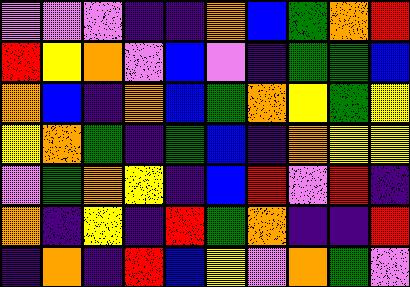[["violet", "violet", "violet", "indigo", "indigo", "orange", "blue", "green", "orange", "red"], ["red", "yellow", "orange", "violet", "blue", "violet", "indigo", "green", "green", "blue"], ["orange", "blue", "indigo", "orange", "blue", "green", "orange", "yellow", "green", "yellow"], ["yellow", "orange", "green", "indigo", "green", "blue", "indigo", "orange", "yellow", "yellow"], ["violet", "green", "orange", "yellow", "indigo", "blue", "red", "violet", "red", "indigo"], ["orange", "indigo", "yellow", "indigo", "red", "green", "orange", "indigo", "indigo", "red"], ["indigo", "orange", "indigo", "red", "blue", "yellow", "violet", "orange", "green", "violet"]]